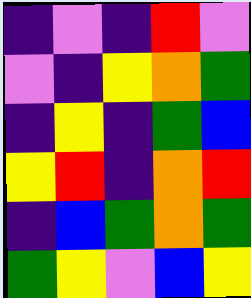[["indigo", "violet", "indigo", "red", "violet"], ["violet", "indigo", "yellow", "orange", "green"], ["indigo", "yellow", "indigo", "green", "blue"], ["yellow", "red", "indigo", "orange", "red"], ["indigo", "blue", "green", "orange", "green"], ["green", "yellow", "violet", "blue", "yellow"]]